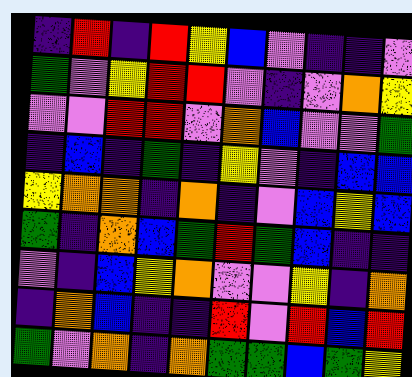[["indigo", "red", "indigo", "red", "yellow", "blue", "violet", "indigo", "indigo", "violet"], ["green", "violet", "yellow", "red", "red", "violet", "indigo", "violet", "orange", "yellow"], ["violet", "violet", "red", "red", "violet", "orange", "blue", "violet", "violet", "green"], ["indigo", "blue", "indigo", "green", "indigo", "yellow", "violet", "indigo", "blue", "blue"], ["yellow", "orange", "orange", "indigo", "orange", "indigo", "violet", "blue", "yellow", "blue"], ["green", "indigo", "orange", "blue", "green", "red", "green", "blue", "indigo", "indigo"], ["violet", "indigo", "blue", "yellow", "orange", "violet", "violet", "yellow", "indigo", "orange"], ["indigo", "orange", "blue", "indigo", "indigo", "red", "violet", "red", "blue", "red"], ["green", "violet", "orange", "indigo", "orange", "green", "green", "blue", "green", "yellow"]]